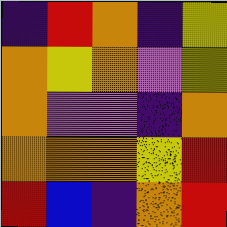[["indigo", "red", "orange", "indigo", "yellow"], ["orange", "yellow", "orange", "violet", "yellow"], ["orange", "violet", "violet", "indigo", "orange"], ["orange", "orange", "orange", "yellow", "red"], ["red", "blue", "indigo", "orange", "red"]]